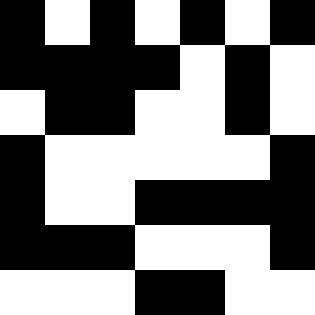[["black", "white", "black", "white", "black", "white", "black"], ["black", "black", "black", "black", "white", "black", "white"], ["white", "black", "black", "white", "white", "black", "white"], ["black", "white", "white", "white", "white", "white", "black"], ["black", "white", "white", "black", "black", "black", "black"], ["black", "black", "black", "white", "white", "white", "black"], ["white", "white", "white", "black", "black", "white", "white"]]